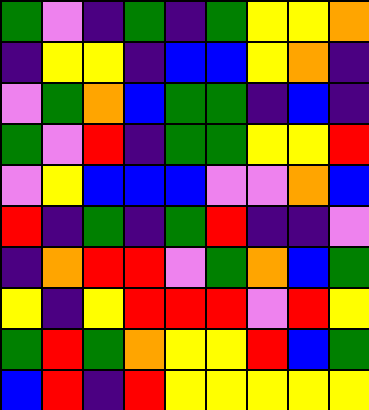[["green", "violet", "indigo", "green", "indigo", "green", "yellow", "yellow", "orange"], ["indigo", "yellow", "yellow", "indigo", "blue", "blue", "yellow", "orange", "indigo"], ["violet", "green", "orange", "blue", "green", "green", "indigo", "blue", "indigo"], ["green", "violet", "red", "indigo", "green", "green", "yellow", "yellow", "red"], ["violet", "yellow", "blue", "blue", "blue", "violet", "violet", "orange", "blue"], ["red", "indigo", "green", "indigo", "green", "red", "indigo", "indigo", "violet"], ["indigo", "orange", "red", "red", "violet", "green", "orange", "blue", "green"], ["yellow", "indigo", "yellow", "red", "red", "red", "violet", "red", "yellow"], ["green", "red", "green", "orange", "yellow", "yellow", "red", "blue", "green"], ["blue", "red", "indigo", "red", "yellow", "yellow", "yellow", "yellow", "yellow"]]